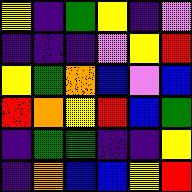[["yellow", "indigo", "green", "yellow", "indigo", "violet"], ["indigo", "indigo", "indigo", "violet", "yellow", "red"], ["yellow", "green", "orange", "blue", "violet", "blue"], ["red", "orange", "yellow", "red", "blue", "green"], ["indigo", "green", "green", "indigo", "indigo", "yellow"], ["indigo", "orange", "blue", "blue", "yellow", "red"]]